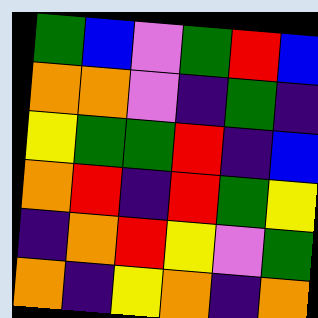[["green", "blue", "violet", "green", "red", "blue"], ["orange", "orange", "violet", "indigo", "green", "indigo"], ["yellow", "green", "green", "red", "indigo", "blue"], ["orange", "red", "indigo", "red", "green", "yellow"], ["indigo", "orange", "red", "yellow", "violet", "green"], ["orange", "indigo", "yellow", "orange", "indigo", "orange"]]